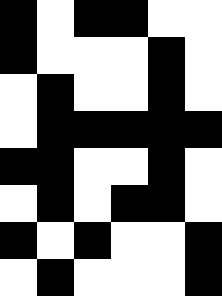[["black", "white", "black", "black", "white", "white"], ["black", "white", "white", "white", "black", "white"], ["white", "black", "white", "white", "black", "white"], ["white", "black", "black", "black", "black", "black"], ["black", "black", "white", "white", "black", "white"], ["white", "black", "white", "black", "black", "white"], ["black", "white", "black", "white", "white", "black"], ["white", "black", "white", "white", "white", "black"]]